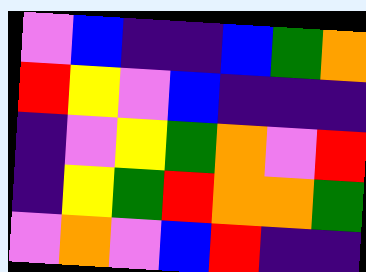[["violet", "blue", "indigo", "indigo", "blue", "green", "orange"], ["red", "yellow", "violet", "blue", "indigo", "indigo", "indigo"], ["indigo", "violet", "yellow", "green", "orange", "violet", "red"], ["indigo", "yellow", "green", "red", "orange", "orange", "green"], ["violet", "orange", "violet", "blue", "red", "indigo", "indigo"]]